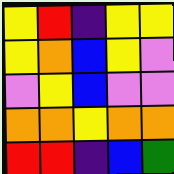[["yellow", "red", "indigo", "yellow", "yellow"], ["yellow", "orange", "blue", "yellow", "violet"], ["violet", "yellow", "blue", "violet", "violet"], ["orange", "orange", "yellow", "orange", "orange"], ["red", "red", "indigo", "blue", "green"]]